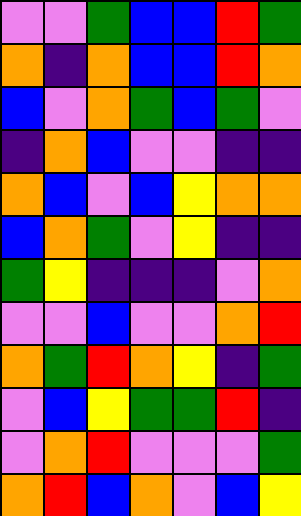[["violet", "violet", "green", "blue", "blue", "red", "green"], ["orange", "indigo", "orange", "blue", "blue", "red", "orange"], ["blue", "violet", "orange", "green", "blue", "green", "violet"], ["indigo", "orange", "blue", "violet", "violet", "indigo", "indigo"], ["orange", "blue", "violet", "blue", "yellow", "orange", "orange"], ["blue", "orange", "green", "violet", "yellow", "indigo", "indigo"], ["green", "yellow", "indigo", "indigo", "indigo", "violet", "orange"], ["violet", "violet", "blue", "violet", "violet", "orange", "red"], ["orange", "green", "red", "orange", "yellow", "indigo", "green"], ["violet", "blue", "yellow", "green", "green", "red", "indigo"], ["violet", "orange", "red", "violet", "violet", "violet", "green"], ["orange", "red", "blue", "orange", "violet", "blue", "yellow"]]